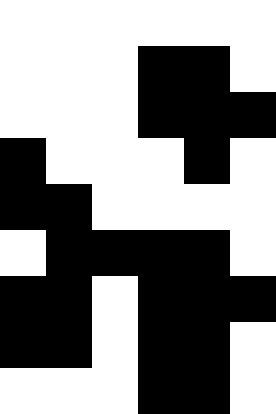[["white", "white", "white", "white", "white", "white"], ["white", "white", "white", "black", "black", "white"], ["white", "white", "white", "black", "black", "black"], ["black", "white", "white", "white", "black", "white"], ["black", "black", "white", "white", "white", "white"], ["white", "black", "black", "black", "black", "white"], ["black", "black", "white", "black", "black", "black"], ["black", "black", "white", "black", "black", "white"], ["white", "white", "white", "black", "black", "white"]]